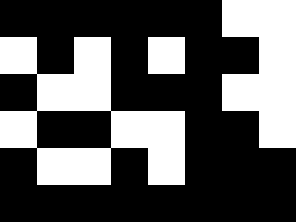[["black", "black", "black", "black", "black", "black", "white", "white"], ["white", "black", "white", "black", "white", "black", "black", "white"], ["black", "white", "white", "black", "black", "black", "white", "white"], ["white", "black", "black", "white", "white", "black", "black", "white"], ["black", "white", "white", "black", "white", "black", "black", "black"], ["black", "black", "black", "black", "black", "black", "black", "black"]]